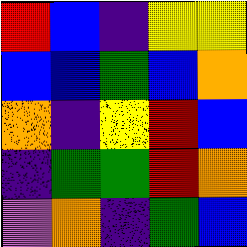[["red", "blue", "indigo", "yellow", "yellow"], ["blue", "blue", "green", "blue", "orange"], ["orange", "indigo", "yellow", "red", "blue"], ["indigo", "green", "green", "red", "orange"], ["violet", "orange", "indigo", "green", "blue"]]